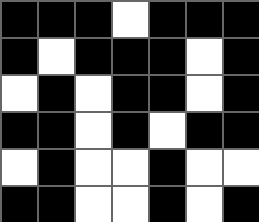[["black", "black", "black", "white", "black", "black", "black"], ["black", "white", "black", "black", "black", "white", "black"], ["white", "black", "white", "black", "black", "white", "black"], ["black", "black", "white", "black", "white", "black", "black"], ["white", "black", "white", "white", "black", "white", "white"], ["black", "black", "white", "white", "black", "white", "black"]]